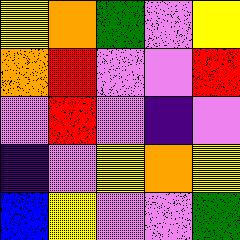[["yellow", "orange", "green", "violet", "yellow"], ["orange", "red", "violet", "violet", "red"], ["violet", "red", "violet", "indigo", "violet"], ["indigo", "violet", "yellow", "orange", "yellow"], ["blue", "yellow", "violet", "violet", "green"]]